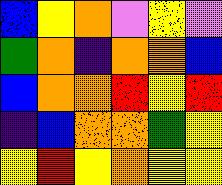[["blue", "yellow", "orange", "violet", "yellow", "violet"], ["green", "orange", "indigo", "orange", "orange", "blue"], ["blue", "orange", "orange", "red", "yellow", "red"], ["indigo", "blue", "orange", "orange", "green", "yellow"], ["yellow", "red", "yellow", "orange", "yellow", "yellow"]]